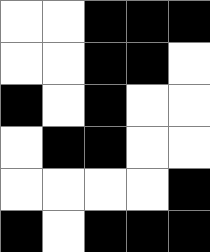[["white", "white", "black", "black", "black"], ["white", "white", "black", "black", "white"], ["black", "white", "black", "white", "white"], ["white", "black", "black", "white", "white"], ["white", "white", "white", "white", "black"], ["black", "white", "black", "black", "black"]]